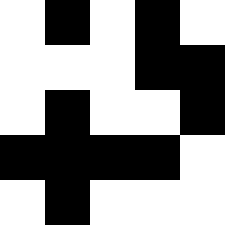[["white", "black", "white", "black", "white"], ["white", "white", "white", "black", "black"], ["white", "black", "white", "white", "black"], ["black", "black", "black", "black", "white"], ["white", "black", "white", "white", "white"]]